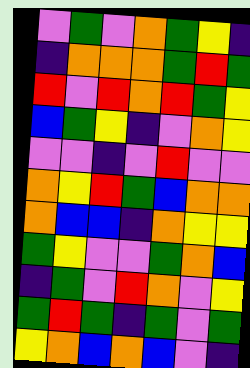[["violet", "green", "violet", "orange", "green", "yellow", "indigo"], ["indigo", "orange", "orange", "orange", "green", "red", "green"], ["red", "violet", "red", "orange", "red", "green", "yellow"], ["blue", "green", "yellow", "indigo", "violet", "orange", "yellow"], ["violet", "violet", "indigo", "violet", "red", "violet", "violet"], ["orange", "yellow", "red", "green", "blue", "orange", "orange"], ["orange", "blue", "blue", "indigo", "orange", "yellow", "yellow"], ["green", "yellow", "violet", "violet", "green", "orange", "blue"], ["indigo", "green", "violet", "red", "orange", "violet", "yellow"], ["green", "red", "green", "indigo", "green", "violet", "green"], ["yellow", "orange", "blue", "orange", "blue", "violet", "indigo"]]